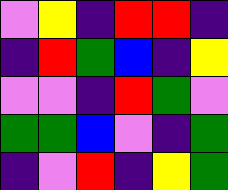[["violet", "yellow", "indigo", "red", "red", "indigo"], ["indigo", "red", "green", "blue", "indigo", "yellow"], ["violet", "violet", "indigo", "red", "green", "violet"], ["green", "green", "blue", "violet", "indigo", "green"], ["indigo", "violet", "red", "indigo", "yellow", "green"]]